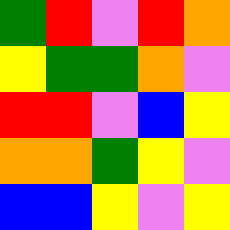[["green", "red", "violet", "red", "orange"], ["yellow", "green", "green", "orange", "violet"], ["red", "red", "violet", "blue", "yellow"], ["orange", "orange", "green", "yellow", "violet"], ["blue", "blue", "yellow", "violet", "yellow"]]